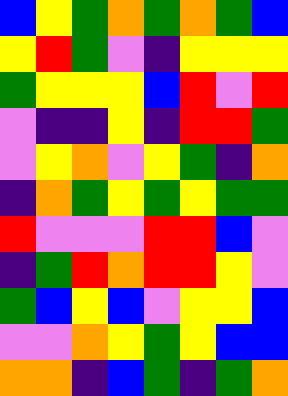[["blue", "yellow", "green", "orange", "green", "orange", "green", "blue"], ["yellow", "red", "green", "violet", "indigo", "yellow", "yellow", "yellow"], ["green", "yellow", "yellow", "yellow", "blue", "red", "violet", "red"], ["violet", "indigo", "indigo", "yellow", "indigo", "red", "red", "green"], ["violet", "yellow", "orange", "violet", "yellow", "green", "indigo", "orange"], ["indigo", "orange", "green", "yellow", "green", "yellow", "green", "green"], ["red", "violet", "violet", "violet", "red", "red", "blue", "violet"], ["indigo", "green", "red", "orange", "red", "red", "yellow", "violet"], ["green", "blue", "yellow", "blue", "violet", "yellow", "yellow", "blue"], ["violet", "violet", "orange", "yellow", "green", "yellow", "blue", "blue"], ["orange", "orange", "indigo", "blue", "green", "indigo", "green", "orange"]]